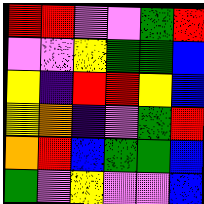[["red", "red", "violet", "violet", "green", "red"], ["violet", "violet", "yellow", "green", "green", "blue"], ["yellow", "indigo", "red", "red", "yellow", "blue"], ["yellow", "orange", "indigo", "violet", "green", "red"], ["orange", "red", "blue", "green", "green", "blue"], ["green", "violet", "yellow", "violet", "violet", "blue"]]